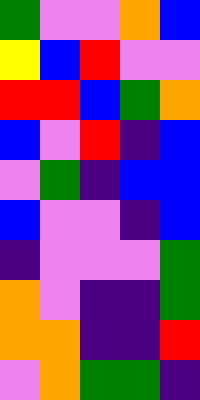[["green", "violet", "violet", "orange", "blue"], ["yellow", "blue", "red", "violet", "violet"], ["red", "red", "blue", "green", "orange"], ["blue", "violet", "red", "indigo", "blue"], ["violet", "green", "indigo", "blue", "blue"], ["blue", "violet", "violet", "indigo", "blue"], ["indigo", "violet", "violet", "violet", "green"], ["orange", "violet", "indigo", "indigo", "green"], ["orange", "orange", "indigo", "indigo", "red"], ["violet", "orange", "green", "green", "indigo"]]